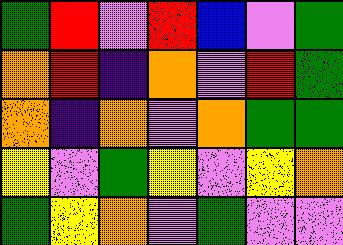[["green", "red", "violet", "red", "blue", "violet", "green"], ["orange", "red", "indigo", "orange", "violet", "red", "green"], ["orange", "indigo", "orange", "violet", "orange", "green", "green"], ["yellow", "violet", "green", "yellow", "violet", "yellow", "orange"], ["green", "yellow", "orange", "violet", "green", "violet", "violet"]]